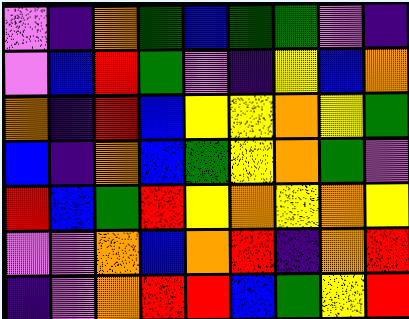[["violet", "indigo", "orange", "green", "blue", "green", "green", "violet", "indigo"], ["violet", "blue", "red", "green", "violet", "indigo", "yellow", "blue", "orange"], ["orange", "indigo", "red", "blue", "yellow", "yellow", "orange", "yellow", "green"], ["blue", "indigo", "orange", "blue", "green", "yellow", "orange", "green", "violet"], ["red", "blue", "green", "red", "yellow", "orange", "yellow", "orange", "yellow"], ["violet", "violet", "orange", "blue", "orange", "red", "indigo", "orange", "red"], ["indigo", "violet", "orange", "red", "red", "blue", "green", "yellow", "red"]]